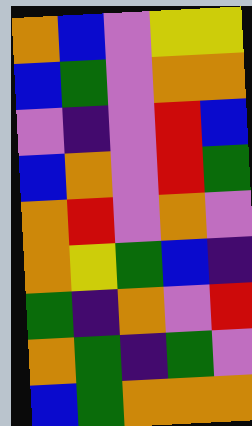[["orange", "blue", "violet", "yellow", "yellow"], ["blue", "green", "violet", "orange", "orange"], ["violet", "indigo", "violet", "red", "blue"], ["blue", "orange", "violet", "red", "green"], ["orange", "red", "violet", "orange", "violet"], ["orange", "yellow", "green", "blue", "indigo"], ["green", "indigo", "orange", "violet", "red"], ["orange", "green", "indigo", "green", "violet"], ["blue", "green", "orange", "orange", "orange"]]